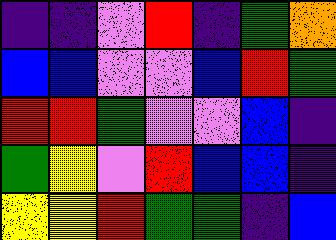[["indigo", "indigo", "violet", "red", "indigo", "green", "orange"], ["blue", "blue", "violet", "violet", "blue", "red", "green"], ["red", "red", "green", "violet", "violet", "blue", "indigo"], ["green", "yellow", "violet", "red", "blue", "blue", "indigo"], ["yellow", "yellow", "red", "green", "green", "indigo", "blue"]]